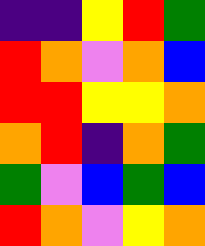[["indigo", "indigo", "yellow", "red", "green"], ["red", "orange", "violet", "orange", "blue"], ["red", "red", "yellow", "yellow", "orange"], ["orange", "red", "indigo", "orange", "green"], ["green", "violet", "blue", "green", "blue"], ["red", "orange", "violet", "yellow", "orange"]]